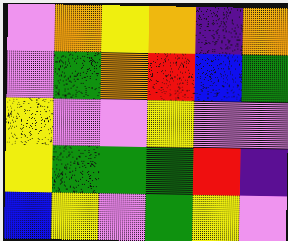[["violet", "orange", "yellow", "orange", "indigo", "orange"], ["violet", "green", "orange", "red", "blue", "green"], ["yellow", "violet", "violet", "yellow", "violet", "violet"], ["yellow", "green", "green", "green", "red", "indigo"], ["blue", "yellow", "violet", "green", "yellow", "violet"]]